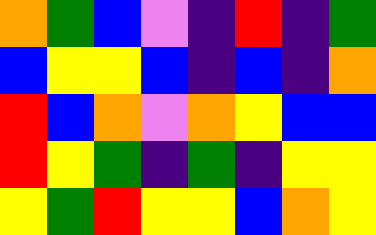[["orange", "green", "blue", "violet", "indigo", "red", "indigo", "green"], ["blue", "yellow", "yellow", "blue", "indigo", "blue", "indigo", "orange"], ["red", "blue", "orange", "violet", "orange", "yellow", "blue", "blue"], ["red", "yellow", "green", "indigo", "green", "indigo", "yellow", "yellow"], ["yellow", "green", "red", "yellow", "yellow", "blue", "orange", "yellow"]]